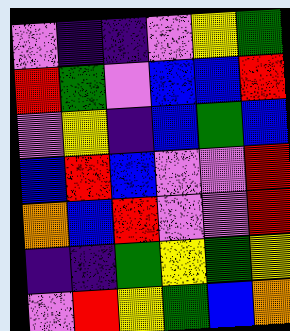[["violet", "indigo", "indigo", "violet", "yellow", "green"], ["red", "green", "violet", "blue", "blue", "red"], ["violet", "yellow", "indigo", "blue", "green", "blue"], ["blue", "red", "blue", "violet", "violet", "red"], ["orange", "blue", "red", "violet", "violet", "red"], ["indigo", "indigo", "green", "yellow", "green", "yellow"], ["violet", "red", "yellow", "green", "blue", "orange"]]